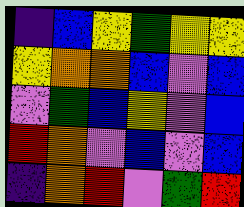[["indigo", "blue", "yellow", "green", "yellow", "yellow"], ["yellow", "orange", "orange", "blue", "violet", "blue"], ["violet", "green", "blue", "yellow", "violet", "blue"], ["red", "orange", "violet", "blue", "violet", "blue"], ["indigo", "orange", "red", "violet", "green", "red"]]